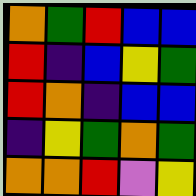[["orange", "green", "red", "blue", "blue"], ["red", "indigo", "blue", "yellow", "green"], ["red", "orange", "indigo", "blue", "blue"], ["indigo", "yellow", "green", "orange", "green"], ["orange", "orange", "red", "violet", "yellow"]]